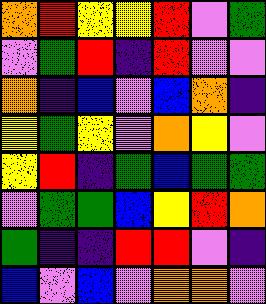[["orange", "red", "yellow", "yellow", "red", "violet", "green"], ["violet", "green", "red", "indigo", "red", "violet", "violet"], ["orange", "indigo", "blue", "violet", "blue", "orange", "indigo"], ["yellow", "green", "yellow", "violet", "orange", "yellow", "violet"], ["yellow", "red", "indigo", "green", "blue", "green", "green"], ["violet", "green", "green", "blue", "yellow", "red", "orange"], ["green", "indigo", "indigo", "red", "red", "violet", "indigo"], ["blue", "violet", "blue", "violet", "orange", "orange", "violet"]]